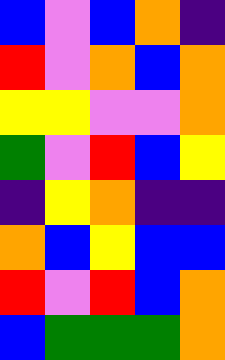[["blue", "violet", "blue", "orange", "indigo"], ["red", "violet", "orange", "blue", "orange"], ["yellow", "yellow", "violet", "violet", "orange"], ["green", "violet", "red", "blue", "yellow"], ["indigo", "yellow", "orange", "indigo", "indigo"], ["orange", "blue", "yellow", "blue", "blue"], ["red", "violet", "red", "blue", "orange"], ["blue", "green", "green", "green", "orange"]]